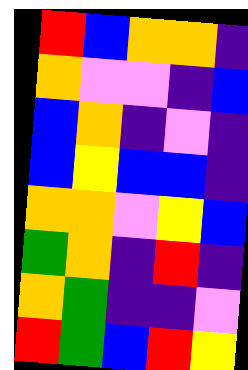[["red", "blue", "orange", "orange", "indigo"], ["orange", "violet", "violet", "indigo", "blue"], ["blue", "orange", "indigo", "violet", "indigo"], ["blue", "yellow", "blue", "blue", "indigo"], ["orange", "orange", "violet", "yellow", "blue"], ["green", "orange", "indigo", "red", "indigo"], ["orange", "green", "indigo", "indigo", "violet"], ["red", "green", "blue", "red", "yellow"]]